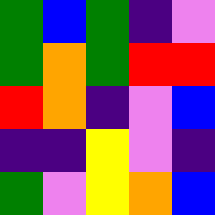[["green", "blue", "green", "indigo", "violet"], ["green", "orange", "green", "red", "red"], ["red", "orange", "indigo", "violet", "blue"], ["indigo", "indigo", "yellow", "violet", "indigo"], ["green", "violet", "yellow", "orange", "blue"]]